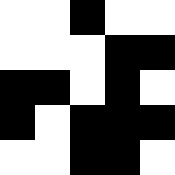[["white", "white", "black", "white", "white"], ["white", "white", "white", "black", "black"], ["black", "black", "white", "black", "white"], ["black", "white", "black", "black", "black"], ["white", "white", "black", "black", "white"]]